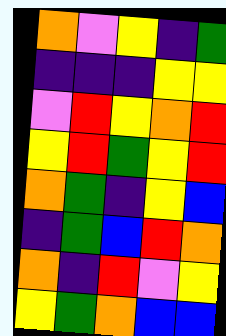[["orange", "violet", "yellow", "indigo", "green"], ["indigo", "indigo", "indigo", "yellow", "yellow"], ["violet", "red", "yellow", "orange", "red"], ["yellow", "red", "green", "yellow", "red"], ["orange", "green", "indigo", "yellow", "blue"], ["indigo", "green", "blue", "red", "orange"], ["orange", "indigo", "red", "violet", "yellow"], ["yellow", "green", "orange", "blue", "blue"]]